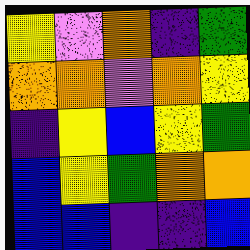[["yellow", "violet", "orange", "indigo", "green"], ["orange", "orange", "violet", "orange", "yellow"], ["indigo", "yellow", "blue", "yellow", "green"], ["blue", "yellow", "green", "orange", "orange"], ["blue", "blue", "indigo", "indigo", "blue"]]